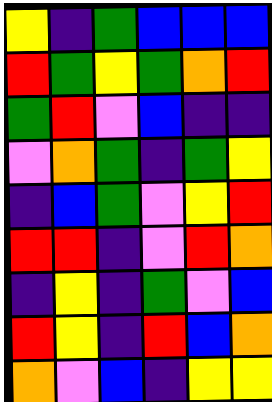[["yellow", "indigo", "green", "blue", "blue", "blue"], ["red", "green", "yellow", "green", "orange", "red"], ["green", "red", "violet", "blue", "indigo", "indigo"], ["violet", "orange", "green", "indigo", "green", "yellow"], ["indigo", "blue", "green", "violet", "yellow", "red"], ["red", "red", "indigo", "violet", "red", "orange"], ["indigo", "yellow", "indigo", "green", "violet", "blue"], ["red", "yellow", "indigo", "red", "blue", "orange"], ["orange", "violet", "blue", "indigo", "yellow", "yellow"]]